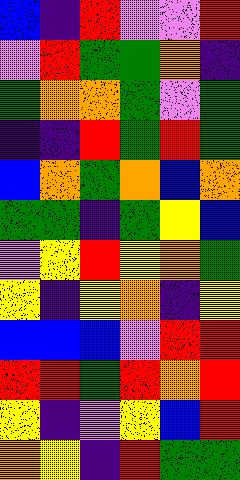[["blue", "indigo", "red", "violet", "violet", "red"], ["violet", "red", "green", "green", "orange", "indigo"], ["green", "orange", "orange", "green", "violet", "green"], ["indigo", "indigo", "red", "green", "red", "green"], ["blue", "orange", "green", "orange", "blue", "orange"], ["green", "green", "indigo", "green", "yellow", "blue"], ["violet", "yellow", "red", "yellow", "orange", "green"], ["yellow", "indigo", "yellow", "orange", "indigo", "yellow"], ["blue", "blue", "blue", "violet", "red", "red"], ["red", "red", "green", "red", "orange", "red"], ["yellow", "indigo", "violet", "yellow", "blue", "red"], ["orange", "yellow", "indigo", "red", "green", "green"]]